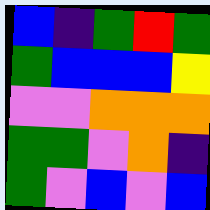[["blue", "indigo", "green", "red", "green"], ["green", "blue", "blue", "blue", "yellow"], ["violet", "violet", "orange", "orange", "orange"], ["green", "green", "violet", "orange", "indigo"], ["green", "violet", "blue", "violet", "blue"]]